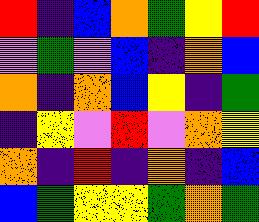[["red", "indigo", "blue", "orange", "green", "yellow", "red"], ["violet", "green", "violet", "blue", "indigo", "orange", "blue"], ["orange", "indigo", "orange", "blue", "yellow", "indigo", "green"], ["indigo", "yellow", "violet", "red", "violet", "orange", "yellow"], ["orange", "indigo", "red", "indigo", "orange", "indigo", "blue"], ["blue", "green", "yellow", "yellow", "green", "orange", "green"]]